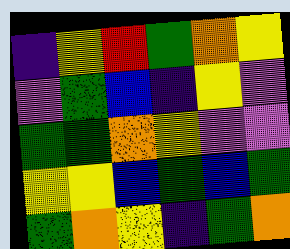[["indigo", "yellow", "red", "green", "orange", "yellow"], ["violet", "green", "blue", "indigo", "yellow", "violet"], ["green", "green", "orange", "yellow", "violet", "violet"], ["yellow", "yellow", "blue", "green", "blue", "green"], ["green", "orange", "yellow", "indigo", "green", "orange"]]